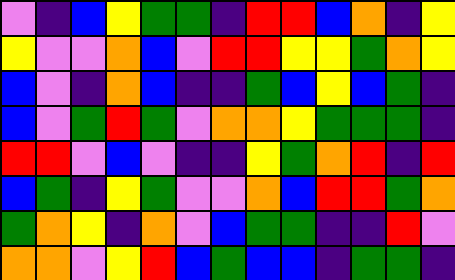[["violet", "indigo", "blue", "yellow", "green", "green", "indigo", "red", "red", "blue", "orange", "indigo", "yellow"], ["yellow", "violet", "violet", "orange", "blue", "violet", "red", "red", "yellow", "yellow", "green", "orange", "yellow"], ["blue", "violet", "indigo", "orange", "blue", "indigo", "indigo", "green", "blue", "yellow", "blue", "green", "indigo"], ["blue", "violet", "green", "red", "green", "violet", "orange", "orange", "yellow", "green", "green", "green", "indigo"], ["red", "red", "violet", "blue", "violet", "indigo", "indigo", "yellow", "green", "orange", "red", "indigo", "red"], ["blue", "green", "indigo", "yellow", "green", "violet", "violet", "orange", "blue", "red", "red", "green", "orange"], ["green", "orange", "yellow", "indigo", "orange", "violet", "blue", "green", "green", "indigo", "indigo", "red", "violet"], ["orange", "orange", "violet", "yellow", "red", "blue", "green", "blue", "blue", "indigo", "green", "green", "indigo"]]